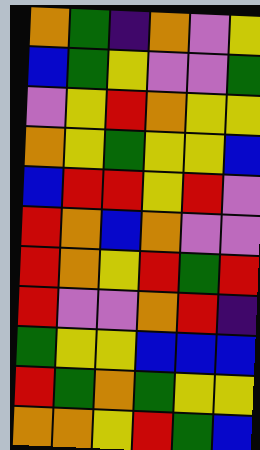[["orange", "green", "indigo", "orange", "violet", "yellow"], ["blue", "green", "yellow", "violet", "violet", "green"], ["violet", "yellow", "red", "orange", "yellow", "yellow"], ["orange", "yellow", "green", "yellow", "yellow", "blue"], ["blue", "red", "red", "yellow", "red", "violet"], ["red", "orange", "blue", "orange", "violet", "violet"], ["red", "orange", "yellow", "red", "green", "red"], ["red", "violet", "violet", "orange", "red", "indigo"], ["green", "yellow", "yellow", "blue", "blue", "blue"], ["red", "green", "orange", "green", "yellow", "yellow"], ["orange", "orange", "yellow", "red", "green", "blue"]]